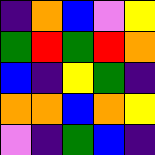[["indigo", "orange", "blue", "violet", "yellow"], ["green", "red", "green", "red", "orange"], ["blue", "indigo", "yellow", "green", "indigo"], ["orange", "orange", "blue", "orange", "yellow"], ["violet", "indigo", "green", "blue", "indigo"]]